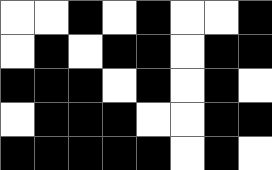[["white", "white", "black", "white", "black", "white", "white", "black"], ["white", "black", "white", "black", "black", "white", "black", "black"], ["black", "black", "black", "white", "black", "white", "black", "white"], ["white", "black", "black", "black", "white", "white", "black", "black"], ["black", "black", "black", "black", "black", "white", "black", "white"]]